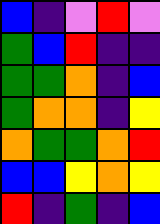[["blue", "indigo", "violet", "red", "violet"], ["green", "blue", "red", "indigo", "indigo"], ["green", "green", "orange", "indigo", "blue"], ["green", "orange", "orange", "indigo", "yellow"], ["orange", "green", "green", "orange", "red"], ["blue", "blue", "yellow", "orange", "yellow"], ["red", "indigo", "green", "indigo", "blue"]]